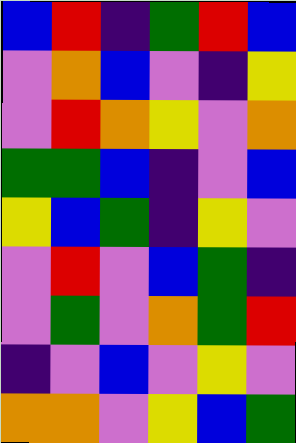[["blue", "red", "indigo", "green", "red", "blue"], ["violet", "orange", "blue", "violet", "indigo", "yellow"], ["violet", "red", "orange", "yellow", "violet", "orange"], ["green", "green", "blue", "indigo", "violet", "blue"], ["yellow", "blue", "green", "indigo", "yellow", "violet"], ["violet", "red", "violet", "blue", "green", "indigo"], ["violet", "green", "violet", "orange", "green", "red"], ["indigo", "violet", "blue", "violet", "yellow", "violet"], ["orange", "orange", "violet", "yellow", "blue", "green"]]